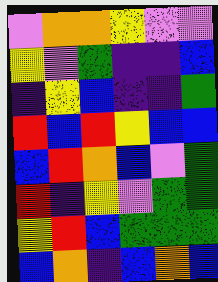[["violet", "orange", "orange", "yellow", "violet", "violet"], ["yellow", "violet", "green", "indigo", "indigo", "blue"], ["indigo", "yellow", "blue", "indigo", "indigo", "green"], ["red", "blue", "red", "yellow", "blue", "blue"], ["blue", "red", "orange", "blue", "violet", "green"], ["red", "indigo", "yellow", "violet", "green", "green"], ["yellow", "red", "blue", "green", "green", "green"], ["blue", "orange", "indigo", "blue", "orange", "blue"]]